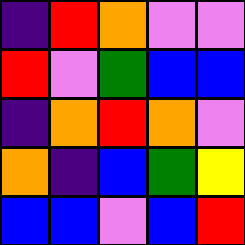[["indigo", "red", "orange", "violet", "violet"], ["red", "violet", "green", "blue", "blue"], ["indigo", "orange", "red", "orange", "violet"], ["orange", "indigo", "blue", "green", "yellow"], ["blue", "blue", "violet", "blue", "red"]]